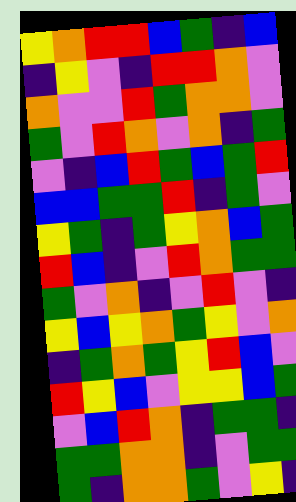[["yellow", "orange", "red", "red", "blue", "green", "indigo", "blue"], ["indigo", "yellow", "violet", "indigo", "red", "red", "orange", "violet"], ["orange", "violet", "violet", "red", "green", "orange", "orange", "violet"], ["green", "violet", "red", "orange", "violet", "orange", "indigo", "green"], ["violet", "indigo", "blue", "red", "green", "blue", "green", "red"], ["blue", "blue", "green", "green", "red", "indigo", "green", "violet"], ["yellow", "green", "indigo", "green", "yellow", "orange", "blue", "green"], ["red", "blue", "indigo", "violet", "red", "orange", "green", "green"], ["green", "violet", "orange", "indigo", "violet", "red", "violet", "indigo"], ["yellow", "blue", "yellow", "orange", "green", "yellow", "violet", "orange"], ["indigo", "green", "orange", "green", "yellow", "red", "blue", "violet"], ["red", "yellow", "blue", "violet", "yellow", "yellow", "blue", "green"], ["violet", "blue", "red", "orange", "indigo", "green", "green", "indigo"], ["green", "green", "orange", "orange", "indigo", "violet", "green", "green"], ["green", "indigo", "orange", "orange", "green", "violet", "yellow", "indigo"]]